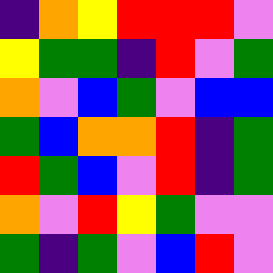[["indigo", "orange", "yellow", "red", "red", "red", "violet"], ["yellow", "green", "green", "indigo", "red", "violet", "green"], ["orange", "violet", "blue", "green", "violet", "blue", "blue"], ["green", "blue", "orange", "orange", "red", "indigo", "green"], ["red", "green", "blue", "violet", "red", "indigo", "green"], ["orange", "violet", "red", "yellow", "green", "violet", "violet"], ["green", "indigo", "green", "violet", "blue", "red", "violet"]]